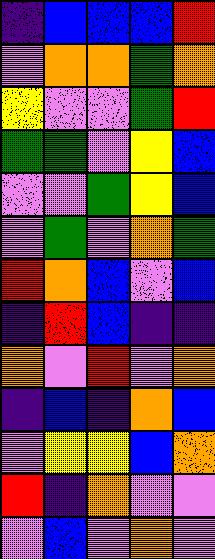[["indigo", "blue", "blue", "blue", "red"], ["violet", "orange", "orange", "green", "orange"], ["yellow", "violet", "violet", "green", "red"], ["green", "green", "violet", "yellow", "blue"], ["violet", "violet", "green", "yellow", "blue"], ["violet", "green", "violet", "orange", "green"], ["red", "orange", "blue", "violet", "blue"], ["indigo", "red", "blue", "indigo", "indigo"], ["orange", "violet", "red", "violet", "orange"], ["indigo", "blue", "indigo", "orange", "blue"], ["violet", "yellow", "yellow", "blue", "orange"], ["red", "indigo", "orange", "violet", "violet"], ["violet", "blue", "violet", "orange", "violet"]]